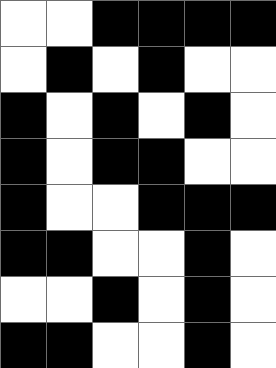[["white", "white", "black", "black", "black", "black"], ["white", "black", "white", "black", "white", "white"], ["black", "white", "black", "white", "black", "white"], ["black", "white", "black", "black", "white", "white"], ["black", "white", "white", "black", "black", "black"], ["black", "black", "white", "white", "black", "white"], ["white", "white", "black", "white", "black", "white"], ["black", "black", "white", "white", "black", "white"]]